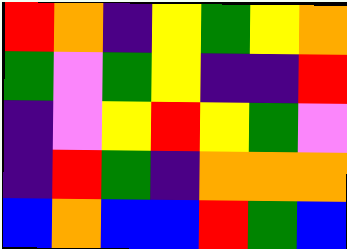[["red", "orange", "indigo", "yellow", "green", "yellow", "orange"], ["green", "violet", "green", "yellow", "indigo", "indigo", "red"], ["indigo", "violet", "yellow", "red", "yellow", "green", "violet"], ["indigo", "red", "green", "indigo", "orange", "orange", "orange"], ["blue", "orange", "blue", "blue", "red", "green", "blue"]]